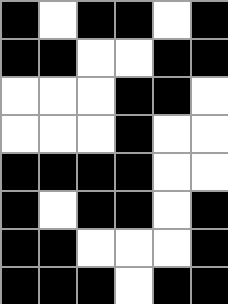[["black", "white", "black", "black", "white", "black"], ["black", "black", "white", "white", "black", "black"], ["white", "white", "white", "black", "black", "white"], ["white", "white", "white", "black", "white", "white"], ["black", "black", "black", "black", "white", "white"], ["black", "white", "black", "black", "white", "black"], ["black", "black", "white", "white", "white", "black"], ["black", "black", "black", "white", "black", "black"]]